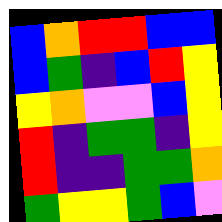[["blue", "orange", "red", "red", "blue", "blue"], ["blue", "green", "indigo", "blue", "red", "yellow"], ["yellow", "orange", "violet", "violet", "blue", "yellow"], ["red", "indigo", "green", "green", "indigo", "yellow"], ["red", "indigo", "indigo", "green", "green", "orange"], ["green", "yellow", "yellow", "green", "blue", "violet"]]